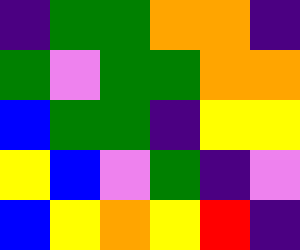[["indigo", "green", "green", "orange", "orange", "indigo"], ["green", "violet", "green", "green", "orange", "orange"], ["blue", "green", "green", "indigo", "yellow", "yellow"], ["yellow", "blue", "violet", "green", "indigo", "violet"], ["blue", "yellow", "orange", "yellow", "red", "indigo"]]